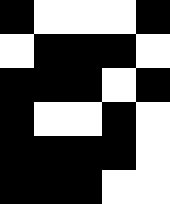[["black", "white", "white", "white", "black"], ["white", "black", "black", "black", "white"], ["black", "black", "black", "white", "black"], ["black", "white", "white", "black", "white"], ["black", "black", "black", "black", "white"], ["black", "black", "black", "white", "white"]]